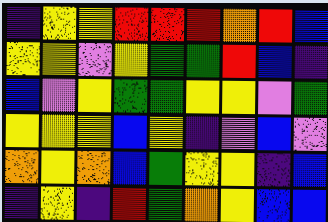[["indigo", "yellow", "yellow", "red", "red", "red", "orange", "red", "blue"], ["yellow", "yellow", "violet", "yellow", "green", "green", "red", "blue", "indigo"], ["blue", "violet", "yellow", "green", "green", "yellow", "yellow", "violet", "green"], ["yellow", "yellow", "yellow", "blue", "yellow", "indigo", "violet", "blue", "violet"], ["orange", "yellow", "orange", "blue", "green", "yellow", "yellow", "indigo", "blue"], ["indigo", "yellow", "indigo", "red", "green", "orange", "yellow", "blue", "blue"]]